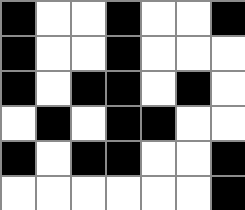[["black", "white", "white", "black", "white", "white", "black"], ["black", "white", "white", "black", "white", "white", "white"], ["black", "white", "black", "black", "white", "black", "white"], ["white", "black", "white", "black", "black", "white", "white"], ["black", "white", "black", "black", "white", "white", "black"], ["white", "white", "white", "white", "white", "white", "black"]]